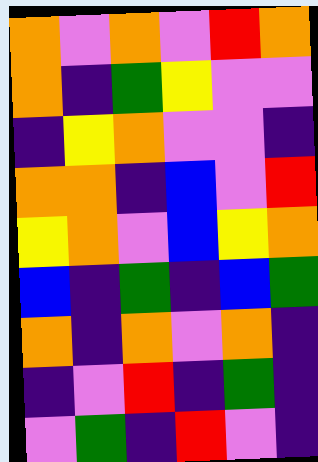[["orange", "violet", "orange", "violet", "red", "orange"], ["orange", "indigo", "green", "yellow", "violet", "violet"], ["indigo", "yellow", "orange", "violet", "violet", "indigo"], ["orange", "orange", "indigo", "blue", "violet", "red"], ["yellow", "orange", "violet", "blue", "yellow", "orange"], ["blue", "indigo", "green", "indigo", "blue", "green"], ["orange", "indigo", "orange", "violet", "orange", "indigo"], ["indigo", "violet", "red", "indigo", "green", "indigo"], ["violet", "green", "indigo", "red", "violet", "indigo"]]